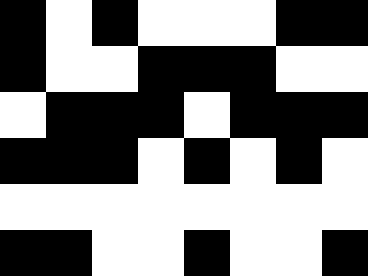[["black", "white", "black", "white", "white", "white", "black", "black"], ["black", "white", "white", "black", "black", "black", "white", "white"], ["white", "black", "black", "black", "white", "black", "black", "black"], ["black", "black", "black", "white", "black", "white", "black", "white"], ["white", "white", "white", "white", "white", "white", "white", "white"], ["black", "black", "white", "white", "black", "white", "white", "black"]]